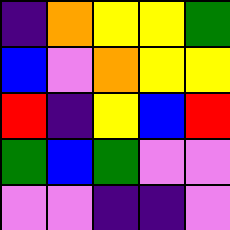[["indigo", "orange", "yellow", "yellow", "green"], ["blue", "violet", "orange", "yellow", "yellow"], ["red", "indigo", "yellow", "blue", "red"], ["green", "blue", "green", "violet", "violet"], ["violet", "violet", "indigo", "indigo", "violet"]]